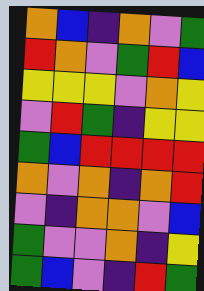[["orange", "blue", "indigo", "orange", "violet", "green"], ["red", "orange", "violet", "green", "red", "blue"], ["yellow", "yellow", "yellow", "violet", "orange", "yellow"], ["violet", "red", "green", "indigo", "yellow", "yellow"], ["green", "blue", "red", "red", "red", "red"], ["orange", "violet", "orange", "indigo", "orange", "red"], ["violet", "indigo", "orange", "orange", "violet", "blue"], ["green", "violet", "violet", "orange", "indigo", "yellow"], ["green", "blue", "violet", "indigo", "red", "green"]]